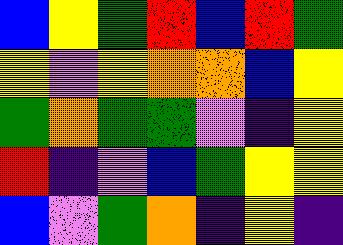[["blue", "yellow", "green", "red", "blue", "red", "green"], ["yellow", "violet", "yellow", "orange", "orange", "blue", "yellow"], ["green", "orange", "green", "green", "violet", "indigo", "yellow"], ["red", "indigo", "violet", "blue", "green", "yellow", "yellow"], ["blue", "violet", "green", "orange", "indigo", "yellow", "indigo"]]